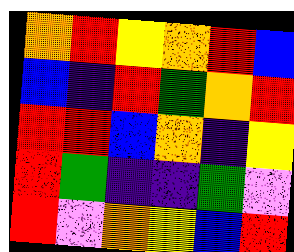[["orange", "red", "yellow", "orange", "red", "blue"], ["blue", "indigo", "red", "green", "orange", "red"], ["red", "red", "blue", "orange", "indigo", "yellow"], ["red", "green", "indigo", "indigo", "green", "violet"], ["red", "violet", "orange", "yellow", "blue", "red"]]